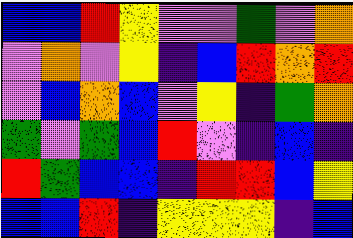[["blue", "blue", "red", "yellow", "violet", "violet", "green", "violet", "orange"], ["violet", "orange", "violet", "yellow", "indigo", "blue", "red", "orange", "red"], ["violet", "blue", "orange", "blue", "violet", "yellow", "indigo", "green", "orange"], ["green", "violet", "green", "blue", "red", "violet", "indigo", "blue", "indigo"], ["red", "green", "blue", "blue", "indigo", "red", "red", "blue", "yellow"], ["blue", "blue", "red", "indigo", "yellow", "yellow", "yellow", "indigo", "blue"]]